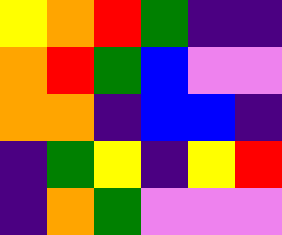[["yellow", "orange", "red", "green", "indigo", "indigo"], ["orange", "red", "green", "blue", "violet", "violet"], ["orange", "orange", "indigo", "blue", "blue", "indigo"], ["indigo", "green", "yellow", "indigo", "yellow", "red"], ["indigo", "orange", "green", "violet", "violet", "violet"]]